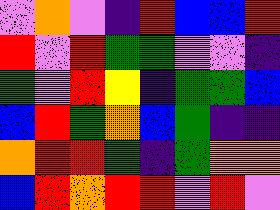[["violet", "orange", "violet", "indigo", "red", "blue", "blue", "red"], ["red", "violet", "red", "green", "green", "violet", "violet", "indigo"], ["green", "violet", "red", "yellow", "indigo", "green", "green", "blue"], ["blue", "red", "green", "orange", "blue", "green", "indigo", "indigo"], ["orange", "red", "red", "green", "indigo", "green", "orange", "orange"], ["blue", "red", "orange", "red", "red", "violet", "red", "violet"]]